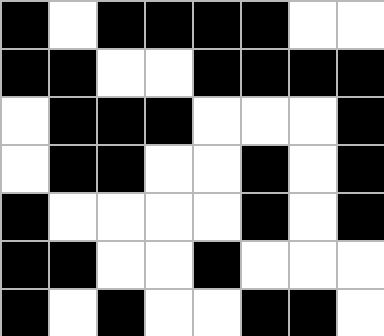[["black", "white", "black", "black", "black", "black", "white", "white"], ["black", "black", "white", "white", "black", "black", "black", "black"], ["white", "black", "black", "black", "white", "white", "white", "black"], ["white", "black", "black", "white", "white", "black", "white", "black"], ["black", "white", "white", "white", "white", "black", "white", "black"], ["black", "black", "white", "white", "black", "white", "white", "white"], ["black", "white", "black", "white", "white", "black", "black", "white"]]